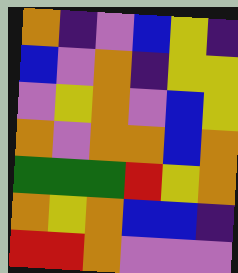[["orange", "indigo", "violet", "blue", "yellow", "indigo"], ["blue", "violet", "orange", "indigo", "yellow", "yellow"], ["violet", "yellow", "orange", "violet", "blue", "yellow"], ["orange", "violet", "orange", "orange", "blue", "orange"], ["green", "green", "green", "red", "yellow", "orange"], ["orange", "yellow", "orange", "blue", "blue", "indigo"], ["red", "red", "orange", "violet", "violet", "violet"]]